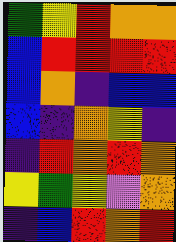[["green", "yellow", "red", "orange", "orange"], ["blue", "red", "red", "red", "red"], ["blue", "orange", "indigo", "blue", "blue"], ["blue", "indigo", "orange", "yellow", "indigo"], ["indigo", "red", "orange", "red", "orange"], ["yellow", "green", "yellow", "violet", "orange"], ["indigo", "blue", "red", "orange", "red"]]